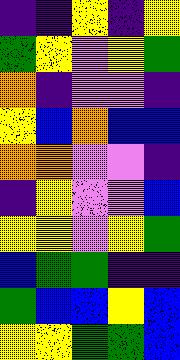[["indigo", "indigo", "yellow", "indigo", "yellow"], ["green", "yellow", "violet", "yellow", "green"], ["orange", "indigo", "violet", "violet", "indigo"], ["yellow", "blue", "orange", "blue", "blue"], ["orange", "orange", "violet", "violet", "indigo"], ["indigo", "yellow", "violet", "violet", "blue"], ["yellow", "yellow", "violet", "yellow", "green"], ["blue", "green", "green", "indigo", "indigo"], ["green", "blue", "blue", "yellow", "blue"], ["yellow", "yellow", "green", "green", "blue"]]